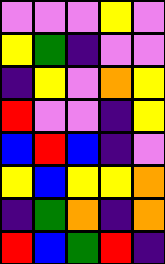[["violet", "violet", "violet", "yellow", "violet"], ["yellow", "green", "indigo", "violet", "violet"], ["indigo", "yellow", "violet", "orange", "yellow"], ["red", "violet", "violet", "indigo", "yellow"], ["blue", "red", "blue", "indigo", "violet"], ["yellow", "blue", "yellow", "yellow", "orange"], ["indigo", "green", "orange", "indigo", "orange"], ["red", "blue", "green", "red", "indigo"]]